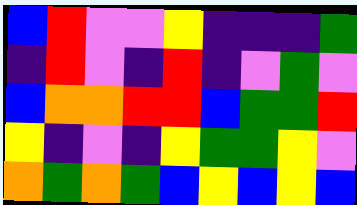[["blue", "red", "violet", "violet", "yellow", "indigo", "indigo", "indigo", "green"], ["indigo", "red", "violet", "indigo", "red", "indigo", "violet", "green", "violet"], ["blue", "orange", "orange", "red", "red", "blue", "green", "green", "red"], ["yellow", "indigo", "violet", "indigo", "yellow", "green", "green", "yellow", "violet"], ["orange", "green", "orange", "green", "blue", "yellow", "blue", "yellow", "blue"]]